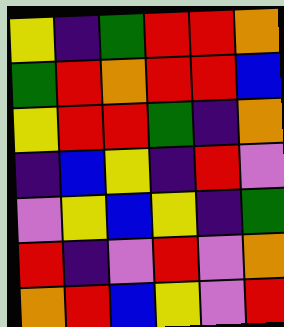[["yellow", "indigo", "green", "red", "red", "orange"], ["green", "red", "orange", "red", "red", "blue"], ["yellow", "red", "red", "green", "indigo", "orange"], ["indigo", "blue", "yellow", "indigo", "red", "violet"], ["violet", "yellow", "blue", "yellow", "indigo", "green"], ["red", "indigo", "violet", "red", "violet", "orange"], ["orange", "red", "blue", "yellow", "violet", "red"]]